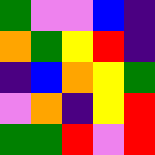[["green", "violet", "violet", "blue", "indigo"], ["orange", "green", "yellow", "red", "indigo"], ["indigo", "blue", "orange", "yellow", "green"], ["violet", "orange", "indigo", "yellow", "red"], ["green", "green", "red", "violet", "red"]]